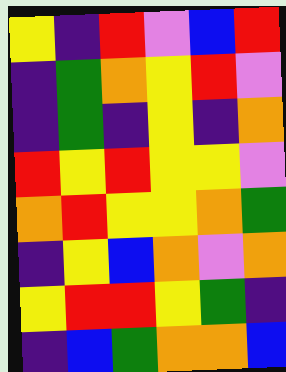[["yellow", "indigo", "red", "violet", "blue", "red"], ["indigo", "green", "orange", "yellow", "red", "violet"], ["indigo", "green", "indigo", "yellow", "indigo", "orange"], ["red", "yellow", "red", "yellow", "yellow", "violet"], ["orange", "red", "yellow", "yellow", "orange", "green"], ["indigo", "yellow", "blue", "orange", "violet", "orange"], ["yellow", "red", "red", "yellow", "green", "indigo"], ["indigo", "blue", "green", "orange", "orange", "blue"]]